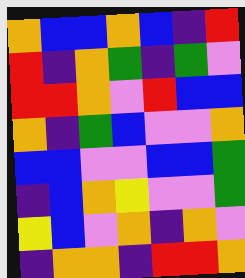[["orange", "blue", "blue", "orange", "blue", "indigo", "red"], ["red", "indigo", "orange", "green", "indigo", "green", "violet"], ["red", "red", "orange", "violet", "red", "blue", "blue"], ["orange", "indigo", "green", "blue", "violet", "violet", "orange"], ["blue", "blue", "violet", "violet", "blue", "blue", "green"], ["indigo", "blue", "orange", "yellow", "violet", "violet", "green"], ["yellow", "blue", "violet", "orange", "indigo", "orange", "violet"], ["indigo", "orange", "orange", "indigo", "red", "red", "orange"]]